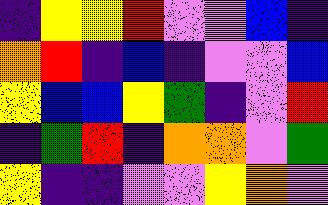[["indigo", "yellow", "yellow", "red", "violet", "violet", "blue", "indigo"], ["orange", "red", "indigo", "blue", "indigo", "violet", "violet", "blue"], ["yellow", "blue", "blue", "yellow", "green", "indigo", "violet", "red"], ["indigo", "green", "red", "indigo", "orange", "orange", "violet", "green"], ["yellow", "indigo", "indigo", "violet", "violet", "yellow", "orange", "violet"]]